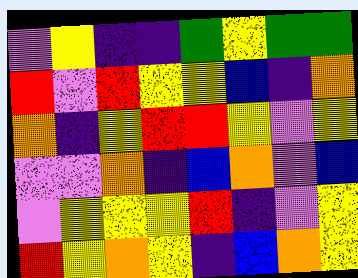[["violet", "yellow", "indigo", "indigo", "green", "yellow", "green", "green"], ["red", "violet", "red", "yellow", "yellow", "blue", "indigo", "orange"], ["orange", "indigo", "yellow", "red", "red", "yellow", "violet", "yellow"], ["violet", "violet", "orange", "indigo", "blue", "orange", "violet", "blue"], ["violet", "yellow", "yellow", "yellow", "red", "indigo", "violet", "yellow"], ["red", "yellow", "orange", "yellow", "indigo", "blue", "orange", "yellow"]]